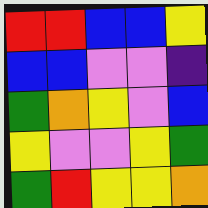[["red", "red", "blue", "blue", "yellow"], ["blue", "blue", "violet", "violet", "indigo"], ["green", "orange", "yellow", "violet", "blue"], ["yellow", "violet", "violet", "yellow", "green"], ["green", "red", "yellow", "yellow", "orange"]]